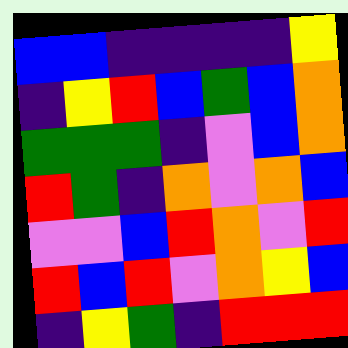[["blue", "blue", "indigo", "indigo", "indigo", "indigo", "yellow"], ["indigo", "yellow", "red", "blue", "green", "blue", "orange"], ["green", "green", "green", "indigo", "violet", "blue", "orange"], ["red", "green", "indigo", "orange", "violet", "orange", "blue"], ["violet", "violet", "blue", "red", "orange", "violet", "red"], ["red", "blue", "red", "violet", "orange", "yellow", "blue"], ["indigo", "yellow", "green", "indigo", "red", "red", "red"]]